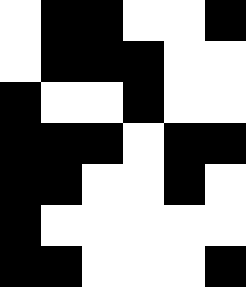[["white", "black", "black", "white", "white", "black"], ["white", "black", "black", "black", "white", "white"], ["black", "white", "white", "black", "white", "white"], ["black", "black", "black", "white", "black", "black"], ["black", "black", "white", "white", "black", "white"], ["black", "white", "white", "white", "white", "white"], ["black", "black", "white", "white", "white", "black"]]